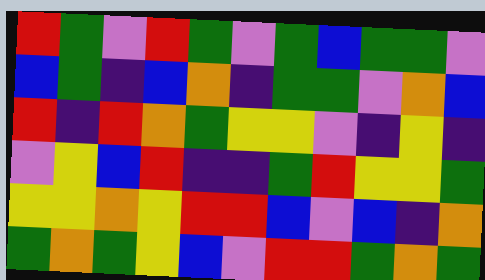[["red", "green", "violet", "red", "green", "violet", "green", "blue", "green", "green", "violet"], ["blue", "green", "indigo", "blue", "orange", "indigo", "green", "green", "violet", "orange", "blue"], ["red", "indigo", "red", "orange", "green", "yellow", "yellow", "violet", "indigo", "yellow", "indigo"], ["violet", "yellow", "blue", "red", "indigo", "indigo", "green", "red", "yellow", "yellow", "green"], ["yellow", "yellow", "orange", "yellow", "red", "red", "blue", "violet", "blue", "indigo", "orange"], ["green", "orange", "green", "yellow", "blue", "violet", "red", "red", "green", "orange", "green"]]